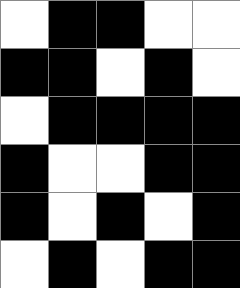[["white", "black", "black", "white", "white"], ["black", "black", "white", "black", "white"], ["white", "black", "black", "black", "black"], ["black", "white", "white", "black", "black"], ["black", "white", "black", "white", "black"], ["white", "black", "white", "black", "black"]]